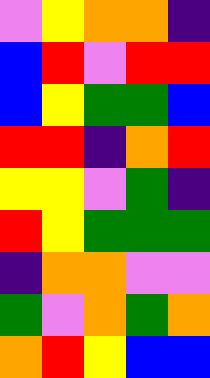[["violet", "yellow", "orange", "orange", "indigo"], ["blue", "red", "violet", "red", "red"], ["blue", "yellow", "green", "green", "blue"], ["red", "red", "indigo", "orange", "red"], ["yellow", "yellow", "violet", "green", "indigo"], ["red", "yellow", "green", "green", "green"], ["indigo", "orange", "orange", "violet", "violet"], ["green", "violet", "orange", "green", "orange"], ["orange", "red", "yellow", "blue", "blue"]]